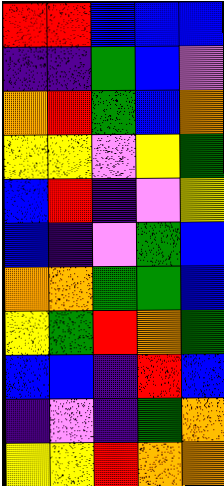[["red", "red", "blue", "blue", "blue"], ["indigo", "indigo", "green", "blue", "violet"], ["orange", "red", "green", "blue", "orange"], ["yellow", "yellow", "violet", "yellow", "green"], ["blue", "red", "indigo", "violet", "yellow"], ["blue", "indigo", "violet", "green", "blue"], ["orange", "orange", "green", "green", "blue"], ["yellow", "green", "red", "orange", "green"], ["blue", "blue", "indigo", "red", "blue"], ["indigo", "violet", "indigo", "green", "orange"], ["yellow", "yellow", "red", "orange", "orange"]]